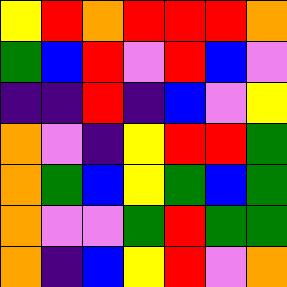[["yellow", "red", "orange", "red", "red", "red", "orange"], ["green", "blue", "red", "violet", "red", "blue", "violet"], ["indigo", "indigo", "red", "indigo", "blue", "violet", "yellow"], ["orange", "violet", "indigo", "yellow", "red", "red", "green"], ["orange", "green", "blue", "yellow", "green", "blue", "green"], ["orange", "violet", "violet", "green", "red", "green", "green"], ["orange", "indigo", "blue", "yellow", "red", "violet", "orange"]]